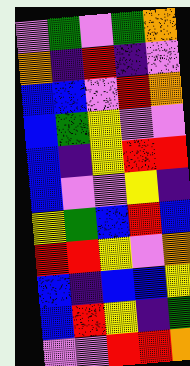[["violet", "green", "violet", "green", "orange"], ["orange", "indigo", "red", "indigo", "violet"], ["blue", "blue", "violet", "red", "orange"], ["blue", "green", "yellow", "violet", "violet"], ["blue", "indigo", "yellow", "red", "red"], ["blue", "violet", "violet", "yellow", "indigo"], ["yellow", "green", "blue", "red", "blue"], ["red", "red", "yellow", "violet", "orange"], ["blue", "indigo", "blue", "blue", "yellow"], ["blue", "red", "yellow", "indigo", "green"], ["violet", "violet", "red", "red", "orange"]]